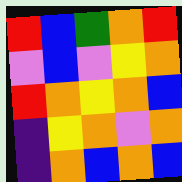[["red", "blue", "green", "orange", "red"], ["violet", "blue", "violet", "yellow", "orange"], ["red", "orange", "yellow", "orange", "blue"], ["indigo", "yellow", "orange", "violet", "orange"], ["indigo", "orange", "blue", "orange", "blue"]]